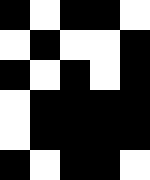[["black", "white", "black", "black", "white"], ["white", "black", "white", "white", "black"], ["black", "white", "black", "white", "black"], ["white", "black", "black", "black", "black"], ["white", "black", "black", "black", "black"], ["black", "white", "black", "black", "white"]]